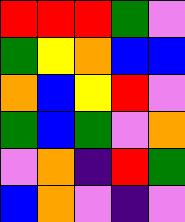[["red", "red", "red", "green", "violet"], ["green", "yellow", "orange", "blue", "blue"], ["orange", "blue", "yellow", "red", "violet"], ["green", "blue", "green", "violet", "orange"], ["violet", "orange", "indigo", "red", "green"], ["blue", "orange", "violet", "indigo", "violet"]]